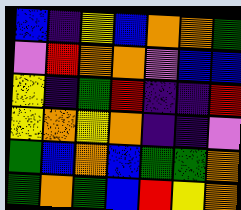[["blue", "indigo", "yellow", "blue", "orange", "orange", "green"], ["violet", "red", "orange", "orange", "violet", "blue", "blue"], ["yellow", "indigo", "green", "red", "indigo", "indigo", "red"], ["yellow", "orange", "yellow", "orange", "indigo", "indigo", "violet"], ["green", "blue", "orange", "blue", "green", "green", "orange"], ["green", "orange", "green", "blue", "red", "yellow", "orange"]]